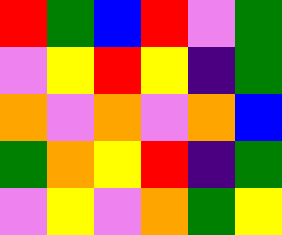[["red", "green", "blue", "red", "violet", "green"], ["violet", "yellow", "red", "yellow", "indigo", "green"], ["orange", "violet", "orange", "violet", "orange", "blue"], ["green", "orange", "yellow", "red", "indigo", "green"], ["violet", "yellow", "violet", "orange", "green", "yellow"]]